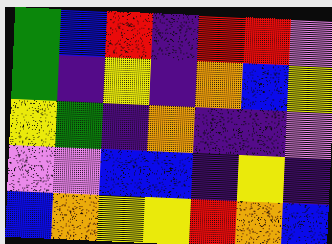[["green", "blue", "red", "indigo", "red", "red", "violet"], ["green", "indigo", "yellow", "indigo", "orange", "blue", "yellow"], ["yellow", "green", "indigo", "orange", "indigo", "indigo", "violet"], ["violet", "violet", "blue", "blue", "indigo", "yellow", "indigo"], ["blue", "orange", "yellow", "yellow", "red", "orange", "blue"]]